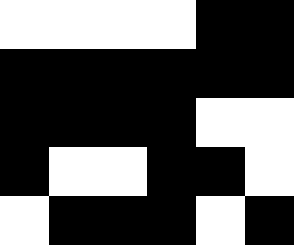[["white", "white", "white", "white", "black", "black"], ["black", "black", "black", "black", "black", "black"], ["black", "black", "black", "black", "white", "white"], ["black", "white", "white", "black", "black", "white"], ["white", "black", "black", "black", "white", "black"]]